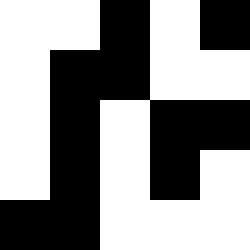[["white", "white", "black", "white", "black"], ["white", "black", "black", "white", "white"], ["white", "black", "white", "black", "black"], ["white", "black", "white", "black", "white"], ["black", "black", "white", "white", "white"]]